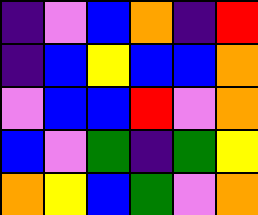[["indigo", "violet", "blue", "orange", "indigo", "red"], ["indigo", "blue", "yellow", "blue", "blue", "orange"], ["violet", "blue", "blue", "red", "violet", "orange"], ["blue", "violet", "green", "indigo", "green", "yellow"], ["orange", "yellow", "blue", "green", "violet", "orange"]]